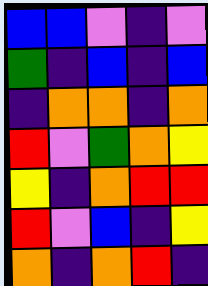[["blue", "blue", "violet", "indigo", "violet"], ["green", "indigo", "blue", "indigo", "blue"], ["indigo", "orange", "orange", "indigo", "orange"], ["red", "violet", "green", "orange", "yellow"], ["yellow", "indigo", "orange", "red", "red"], ["red", "violet", "blue", "indigo", "yellow"], ["orange", "indigo", "orange", "red", "indigo"]]